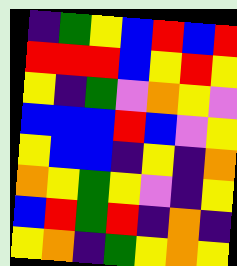[["indigo", "green", "yellow", "blue", "red", "blue", "red"], ["red", "red", "red", "blue", "yellow", "red", "yellow"], ["yellow", "indigo", "green", "violet", "orange", "yellow", "violet"], ["blue", "blue", "blue", "red", "blue", "violet", "yellow"], ["yellow", "blue", "blue", "indigo", "yellow", "indigo", "orange"], ["orange", "yellow", "green", "yellow", "violet", "indigo", "yellow"], ["blue", "red", "green", "red", "indigo", "orange", "indigo"], ["yellow", "orange", "indigo", "green", "yellow", "orange", "yellow"]]